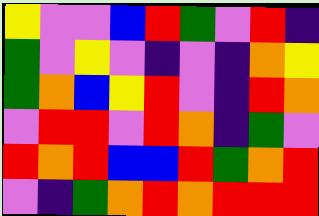[["yellow", "violet", "violet", "blue", "red", "green", "violet", "red", "indigo"], ["green", "violet", "yellow", "violet", "indigo", "violet", "indigo", "orange", "yellow"], ["green", "orange", "blue", "yellow", "red", "violet", "indigo", "red", "orange"], ["violet", "red", "red", "violet", "red", "orange", "indigo", "green", "violet"], ["red", "orange", "red", "blue", "blue", "red", "green", "orange", "red"], ["violet", "indigo", "green", "orange", "red", "orange", "red", "red", "red"]]